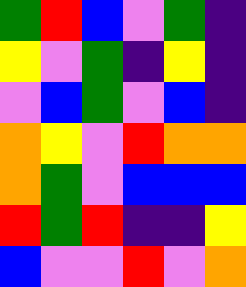[["green", "red", "blue", "violet", "green", "indigo"], ["yellow", "violet", "green", "indigo", "yellow", "indigo"], ["violet", "blue", "green", "violet", "blue", "indigo"], ["orange", "yellow", "violet", "red", "orange", "orange"], ["orange", "green", "violet", "blue", "blue", "blue"], ["red", "green", "red", "indigo", "indigo", "yellow"], ["blue", "violet", "violet", "red", "violet", "orange"]]